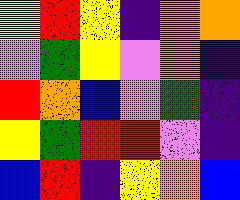[["yellow", "red", "yellow", "indigo", "orange", "orange"], ["violet", "green", "yellow", "violet", "orange", "indigo"], ["red", "orange", "blue", "violet", "green", "indigo"], ["yellow", "green", "red", "red", "violet", "indigo"], ["blue", "red", "indigo", "yellow", "orange", "blue"]]